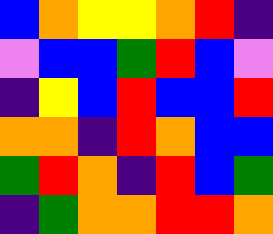[["blue", "orange", "yellow", "yellow", "orange", "red", "indigo"], ["violet", "blue", "blue", "green", "red", "blue", "violet"], ["indigo", "yellow", "blue", "red", "blue", "blue", "red"], ["orange", "orange", "indigo", "red", "orange", "blue", "blue"], ["green", "red", "orange", "indigo", "red", "blue", "green"], ["indigo", "green", "orange", "orange", "red", "red", "orange"]]